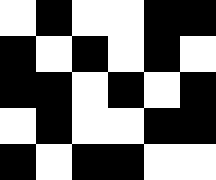[["white", "black", "white", "white", "black", "black"], ["black", "white", "black", "white", "black", "white"], ["black", "black", "white", "black", "white", "black"], ["white", "black", "white", "white", "black", "black"], ["black", "white", "black", "black", "white", "white"]]